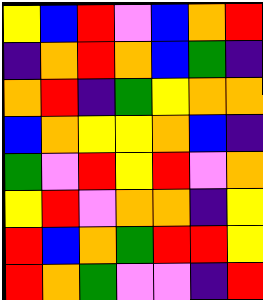[["yellow", "blue", "red", "violet", "blue", "orange", "red"], ["indigo", "orange", "red", "orange", "blue", "green", "indigo"], ["orange", "red", "indigo", "green", "yellow", "orange", "orange"], ["blue", "orange", "yellow", "yellow", "orange", "blue", "indigo"], ["green", "violet", "red", "yellow", "red", "violet", "orange"], ["yellow", "red", "violet", "orange", "orange", "indigo", "yellow"], ["red", "blue", "orange", "green", "red", "red", "yellow"], ["red", "orange", "green", "violet", "violet", "indigo", "red"]]